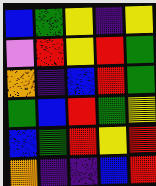[["blue", "green", "yellow", "indigo", "yellow"], ["violet", "red", "yellow", "red", "green"], ["orange", "indigo", "blue", "red", "green"], ["green", "blue", "red", "green", "yellow"], ["blue", "green", "red", "yellow", "red"], ["orange", "indigo", "indigo", "blue", "red"]]